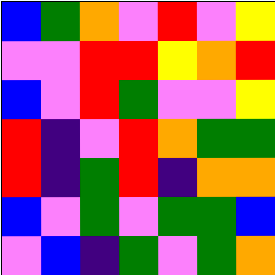[["blue", "green", "orange", "violet", "red", "violet", "yellow"], ["violet", "violet", "red", "red", "yellow", "orange", "red"], ["blue", "violet", "red", "green", "violet", "violet", "yellow"], ["red", "indigo", "violet", "red", "orange", "green", "green"], ["red", "indigo", "green", "red", "indigo", "orange", "orange"], ["blue", "violet", "green", "violet", "green", "green", "blue"], ["violet", "blue", "indigo", "green", "violet", "green", "orange"]]